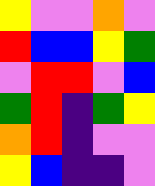[["yellow", "violet", "violet", "orange", "violet"], ["red", "blue", "blue", "yellow", "green"], ["violet", "red", "red", "violet", "blue"], ["green", "red", "indigo", "green", "yellow"], ["orange", "red", "indigo", "violet", "violet"], ["yellow", "blue", "indigo", "indigo", "violet"]]